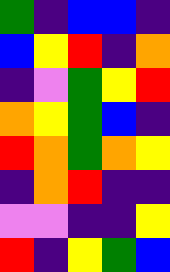[["green", "indigo", "blue", "blue", "indigo"], ["blue", "yellow", "red", "indigo", "orange"], ["indigo", "violet", "green", "yellow", "red"], ["orange", "yellow", "green", "blue", "indigo"], ["red", "orange", "green", "orange", "yellow"], ["indigo", "orange", "red", "indigo", "indigo"], ["violet", "violet", "indigo", "indigo", "yellow"], ["red", "indigo", "yellow", "green", "blue"]]